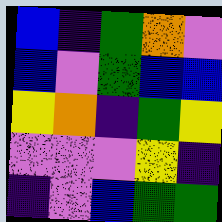[["blue", "indigo", "green", "orange", "violet"], ["blue", "violet", "green", "blue", "blue"], ["yellow", "orange", "indigo", "green", "yellow"], ["violet", "violet", "violet", "yellow", "indigo"], ["indigo", "violet", "blue", "green", "green"]]